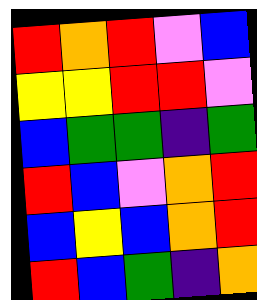[["red", "orange", "red", "violet", "blue"], ["yellow", "yellow", "red", "red", "violet"], ["blue", "green", "green", "indigo", "green"], ["red", "blue", "violet", "orange", "red"], ["blue", "yellow", "blue", "orange", "red"], ["red", "blue", "green", "indigo", "orange"]]